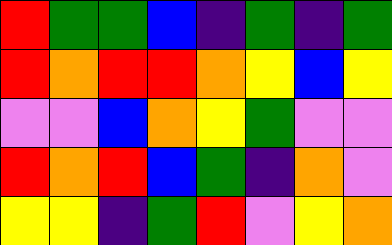[["red", "green", "green", "blue", "indigo", "green", "indigo", "green"], ["red", "orange", "red", "red", "orange", "yellow", "blue", "yellow"], ["violet", "violet", "blue", "orange", "yellow", "green", "violet", "violet"], ["red", "orange", "red", "blue", "green", "indigo", "orange", "violet"], ["yellow", "yellow", "indigo", "green", "red", "violet", "yellow", "orange"]]